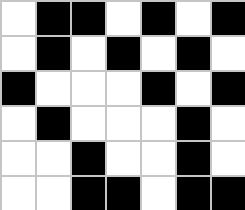[["white", "black", "black", "white", "black", "white", "black"], ["white", "black", "white", "black", "white", "black", "white"], ["black", "white", "white", "white", "black", "white", "black"], ["white", "black", "white", "white", "white", "black", "white"], ["white", "white", "black", "white", "white", "black", "white"], ["white", "white", "black", "black", "white", "black", "black"]]